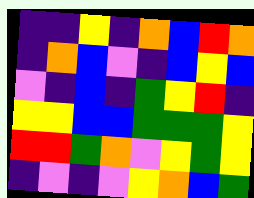[["indigo", "indigo", "yellow", "indigo", "orange", "blue", "red", "orange"], ["indigo", "orange", "blue", "violet", "indigo", "blue", "yellow", "blue"], ["violet", "indigo", "blue", "indigo", "green", "yellow", "red", "indigo"], ["yellow", "yellow", "blue", "blue", "green", "green", "green", "yellow"], ["red", "red", "green", "orange", "violet", "yellow", "green", "yellow"], ["indigo", "violet", "indigo", "violet", "yellow", "orange", "blue", "green"]]